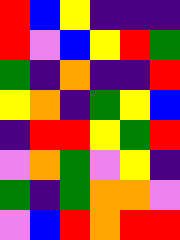[["red", "blue", "yellow", "indigo", "indigo", "indigo"], ["red", "violet", "blue", "yellow", "red", "green"], ["green", "indigo", "orange", "indigo", "indigo", "red"], ["yellow", "orange", "indigo", "green", "yellow", "blue"], ["indigo", "red", "red", "yellow", "green", "red"], ["violet", "orange", "green", "violet", "yellow", "indigo"], ["green", "indigo", "green", "orange", "orange", "violet"], ["violet", "blue", "red", "orange", "red", "red"]]